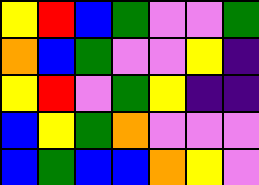[["yellow", "red", "blue", "green", "violet", "violet", "green"], ["orange", "blue", "green", "violet", "violet", "yellow", "indigo"], ["yellow", "red", "violet", "green", "yellow", "indigo", "indigo"], ["blue", "yellow", "green", "orange", "violet", "violet", "violet"], ["blue", "green", "blue", "blue", "orange", "yellow", "violet"]]